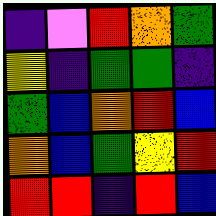[["indigo", "violet", "red", "orange", "green"], ["yellow", "indigo", "green", "green", "indigo"], ["green", "blue", "orange", "red", "blue"], ["orange", "blue", "green", "yellow", "red"], ["red", "red", "indigo", "red", "blue"]]